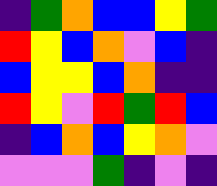[["indigo", "green", "orange", "blue", "blue", "yellow", "green"], ["red", "yellow", "blue", "orange", "violet", "blue", "indigo"], ["blue", "yellow", "yellow", "blue", "orange", "indigo", "indigo"], ["red", "yellow", "violet", "red", "green", "red", "blue"], ["indigo", "blue", "orange", "blue", "yellow", "orange", "violet"], ["violet", "violet", "violet", "green", "indigo", "violet", "indigo"]]